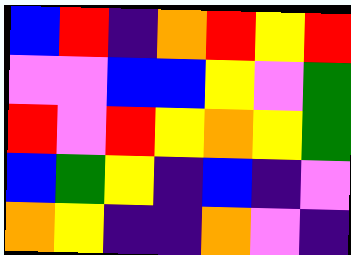[["blue", "red", "indigo", "orange", "red", "yellow", "red"], ["violet", "violet", "blue", "blue", "yellow", "violet", "green"], ["red", "violet", "red", "yellow", "orange", "yellow", "green"], ["blue", "green", "yellow", "indigo", "blue", "indigo", "violet"], ["orange", "yellow", "indigo", "indigo", "orange", "violet", "indigo"]]